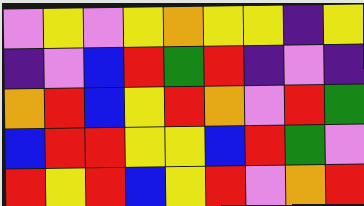[["violet", "yellow", "violet", "yellow", "orange", "yellow", "yellow", "indigo", "yellow"], ["indigo", "violet", "blue", "red", "green", "red", "indigo", "violet", "indigo"], ["orange", "red", "blue", "yellow", "red", "orange", "violet", "red", "green"], ["blue", "red", "red", "yellow", "yellow", "blue", "red", "green", "violet"], ["red", "yellow", "red", "blue", "yellow", "red", "violet", "orange", "red"]]